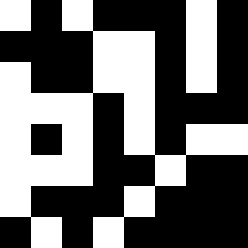[["white", "black", "white", "black", "black", "black", "white", "black"], ["black", "black", "black", "white", "white", "black", "white", "black"], ["white", "black", "black", "white", "white", "black", "white", "black"], ["white", "white", "white", "black", "white", "black", "black", "black"], ["white", "black", "white", "black", "white", "black", "white", "white"], ["white", "white", "white", "black", "black", "white", "black", "black"], ["white", "black", "black", "black", "white", "black", "black", "black"], ["black", "white", "black", "white", "black", "black", "black", "black"]]